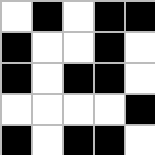[["white", "black", "white", "black", "black"], ["black", "white", "white", "black", "white"], ["black", "white", "black", "black", "white"], ["white", "white", "white", "white", "black"], ["black", "white", "black", "black", "white"]]